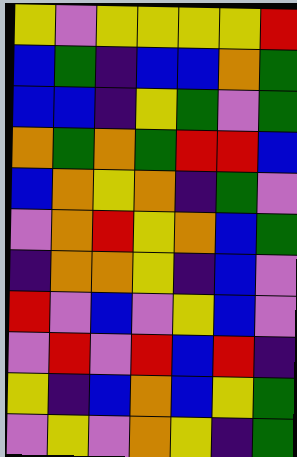[["yellow", "violet", "yellow", "yellow", "yellow", "yellow", "red"], ["blue", "green", "indigo", "blue", "blue", "orange", "green"], ["blue", "blue", "indigo", "yellow", "green", "violet", "green"], ["orange", "green", "orange", "green", "red", "red", "blue"], ["blue", "orange", "yellow", "orange", "indigo", "green", "violet"], ["violet", "orange", "red", "yellow", "orange", "blue", "green"], ["indigo", "orange", "orange", "yellow", "indigo", "blue", "violet"], ["red", "violet", "blue", "violet", "yellow", "blue", "violet"], ["violet", "red", "violet", "red", "blue", "red", "indigo"], ["yellow", "indigo", "blue", "orange", "blue", "yellow", "green"], ["violet", "yellow", "violet", "orange", "yellow", "indigo", "green"]]